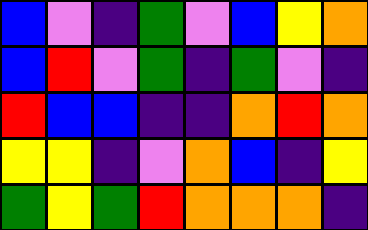[["blue", "violet", "indigo", "green", "violet", "blue", "yellow", "orange"], ["blue", "red", "violet", "green", "indigo", "green", "violet", "indigo"], ["red", "blue", "blue", "indigo", "indigo", "orange", "red", "orange"], ["yellow", "yellow", "indigo", "violet", "orange", "blue", "indigo", "yellow"], ["green", "yellow", "green", "red", "orange", "orange", "orange", "indigo"]]